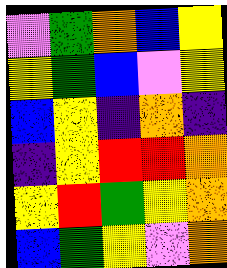[["violet", "green", "orange", "blue", "yellow"], ["yellow", "green", "blue", "violet", "yellow"], ["blue", "yellow", "indigo", "orange", "indigo"], ["indigo", "yellow", "red", "red", "orange"], ["yellow", "red", "green", "yellow", "orange"], ["blue", "green", "yellow", "violet", "orange"]]